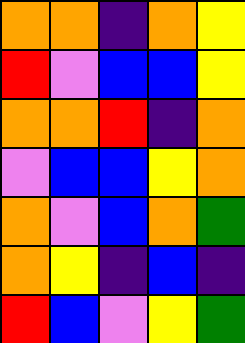[["orange", "orange", "indigo", "orange", "yellow"], ["red", "violet", "blue", "blue", "yellow"], ["orange", "orange", "red", "indigo", "orange"], ["violet", "blue", "blue", "yellow", "orange"], ["orange", "violet", "blue", "orange", "green"], ["orange", "yellow", "indigo", "blue", "indigo"], ["red", "blue", "violet", "yellow", "green"]]